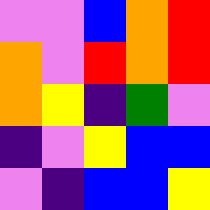[["violet", "violet", "blue", "orange", "red"], ["orange", "violet", "red", "orange", "red"], ["orange", "yellow", "indigo", "green", "violet"], ["indigo", "violet", "yellow", "blue", "blue"], ["violet", "indigo", "blue", "blue", "yellow"]]